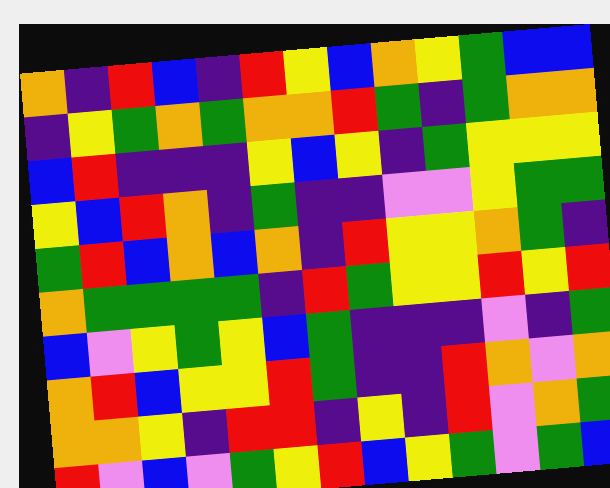[["orange", "indigo", "red", "blue", "indigo", "red", "yellow", "blue", "orange", "yellow", "green", "blue", "blue"], ["indigo", "yellow", "green", "orange", "green", "orange", "orange", "red", "green", "indigo", "green", "orange", "orange"], ["blue", "red", "indigo", "indigo", "indigo", "yellow", "blue", "yellow", "indigo", "green", "yellow", "yellow", "yellow"], ["yellow", "blue", "red", "orange", "indigo", "green", "indigo", "indigo", "violet", "violet", "yellow", "green", "green"], ["green", "red", "blue", "orange", "blue", "orange", "indigo", "red", "yellow", "yellow", "orange", "green", "indigo"], ["orange", "green", "green", "green", "green", "indigo", "red", "green", "yellow", "yellow", "red", "yellow", "red"], ["blue", "violet", "yellow", "green", "yellow", "blue", "green", "indigo", "indigo", "indigo", "violet", "indigo", "green"], ["orange", "red", "blue", "yellow", "yellow", "red", "green", "indigo", "indigo", "red", "orange", "violet", "orange"], ["orange", "orange", "yellow", "indigo", "red", "red", "indigo", "yellow", "indigo", "red", "violet", "orange", "green"], ["red", "violet", "blue", "violet", "green", "yellow", "red", "blue", "yellow", "green", "violet", "green", "blue"]]